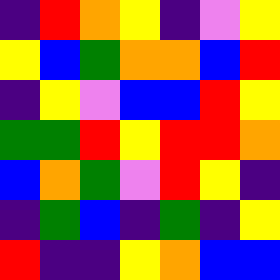[["indigo", "red", "orange", "yellow", "indigo", "violet", "yellow"], ["yellow", "blue", "green", "orange", "orange", "blue", "red"], ["indigo", "yellow", "violet", "blue", "blue", "red", "yellow"], ["green", "green", "red", "yellow", "red", "red", "orange"], ["blue", "orange", "green", "violet", "red", "yellow", "indigo"], ["indigo", "green", "blue", "indigo", "green", "indigo", "yellow"], ["red", "indigo", "indigo", "yellow", "orange", "blue", "blue"]]